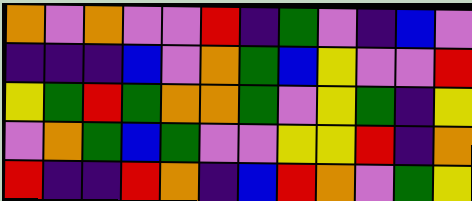[["orange", "violet", "orange", "violet", "violet", "red", "indigo", "green", "violet", "indigo", "blue", "violet"], ["indigo", "indigo", "indigo", "blue", "violet", "orange", "green", "blue", "yellow", "violet", "violet", "red"], ["yellow", "green", "red", "green", "orange", "orange", "green", "violet", "yellow", "green", "indigo", "yellow"], ["violet", "orange", "green", "blue", "green", "violet", "violet", "yellow", "yellow", "red", "indigo", "orange"], ["red", "indigo", "indigo", "red", "orange", "indigo", "blue", "red", "orange", "violet", "green", "yellow"]]